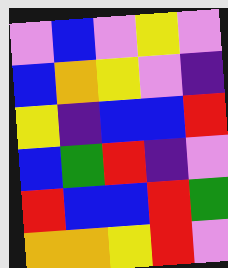[["violet", "blue", "violet", "yellow", "violet"], ["blue", "orange", "yellow", "violet", "indigo"], ["yellow", "indigo", "blue", "blue", "red"], ["blue", "green", "red", "indigo", "violet"], ["red", "blue", "blue", "red", "green"], ["orange", "orange", "yellow", "red", "violet"]]